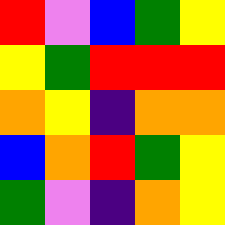[["red", "violet", "blue", "green", "yellow"], ["yellow", "green", "red", "red", "red"], ["orange", "yellow", "indigo", "orange", "orange"], ["blue", "orange", "red", "green", "yellow"], ["green", "violet", "indigo", "orange", "yellow"]]